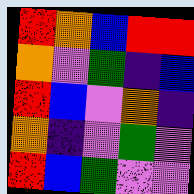[["red", "orange", "blue", "red", "red"], ["orange", "violet", "green", "indigo", "blue"], ["red", "blue", "violet", "orange", "indigo"], ["orange", "indigo", "violet", "green", "violet"], ["red", "blue", "green", "violet", "violet"]]